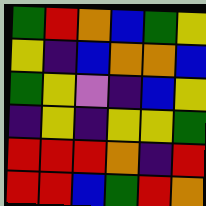[["green", "red", "orange", "blue", "green", "yellow"], ["yellow", "indigo", "blue", "orange", "orange", "blue"], ["green", "yellow", "violet", "indigo", "blue", "yellow"], ["indigo", "yellow", "indigo", "yellow", "yellow", "green"], ["red", "red", "red", "orange", "indigo", "red"], ["red", "red", "blue", "green", "red", "orange"]]